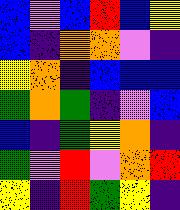[["blue", "violet", "blue", "red", "blue", "yellow"], ["blue", "indigo", "orange", "orange", "violet", "indigo"], ["yellow", "orange", "indigo", "blue", "blue", "blue"], ["green", "orange", "green", "indigo", "violet", "blue"], ["blue", "indigo", "green", "yellow", "orange", "indigo"], ["green", "violet", "red", "violet", "orange", "red"], ["yellow", "indigo", "red", "green", "yellow", "indigo"]]